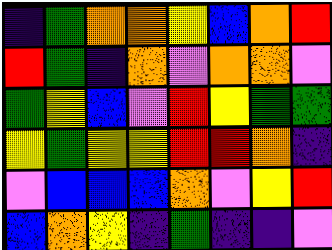[["indigo", "green", "orange", "orange", "yellow", "blue", "orange", "red"], ["red", "green", "indigo", "orange", "violet", "orange", "orange", "violet"], ["green", "yellow", "blue", "violet", "red", "yellow", "green", "green"], ["yellow", "green", "yellow", "yellow", "red", "red", "orange", "indigo"], ["violet", "blue", "blue", "blue", "orange", "violet", "yellow", "red"], ["blue", "orange", "yellow", "indigo", "green", "indigo", "indigo", "violet"]]